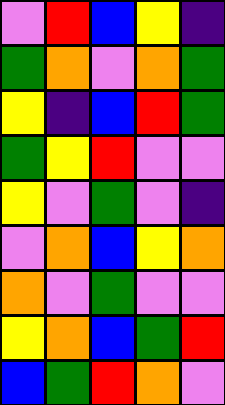[["violet", "red", "blue", "yellow", "indigo"], ["green", "orange", "violet", "orange", "green"], ["yellow", "indigo", "blue", "red", "green"], ["green", "yellow", "red", "violet", "violet"], ["yellow", "violet", "green", "violet", "indigo"], ["violet", "orange", "blue", "yellow", "orange"], ["orange", "violet", "green", "violet", "violet"], ["yellow", "orange", "blue", "green", "red"], ["blue", "green", "red", "orange", "violet"]]